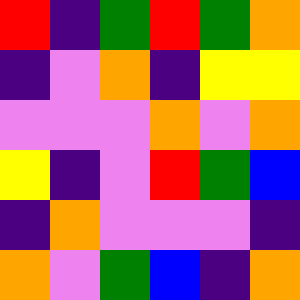[["red", "indigo", "green", "red", "green", "orange"], ["indigo", "violet", "orange", "indigo", "yellow", "yellow"], ["violet", "violet", "violet", "orange", "violet", "orange"], ["yellow", "indigo", "violet", "red", "green", "blue"], ["indigo", "orange", "violet", "violet", "violet", "indigo"], ["orange", "violet", "green", "blue", "indigo", "orange"]]